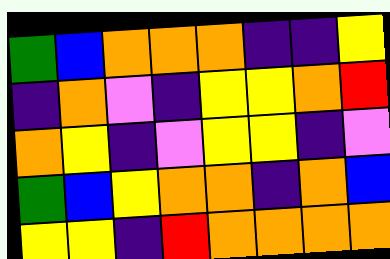[["green", "blue", "orange", "orange", "orange", "indigo", "indigo", "yellow"], ["indigo", "orange", "violet", "indigo", "yellow", "yellow", "orange", "red"], ["orange", "yellow", "indigo", "violet", "yellow", "yellow", "indigo", "violet"], ["green", "blue", "yellow", "orange", "orange", "indigo", "orange", "blue"], ["yellow", "yellow", "indigo", "red", "orange", "orange", "orange", "orange"]]